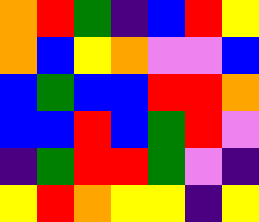[["orange", "red", "green", "indigo", "blue", "red", "yellow"], ["orange", "blue", "yellow", "orange", "violet", "violet", "blue"], ["blue", "green", "blue", "blue", "red", "red", "orange"], ["blue", "blue", "red", "blue", "green", "red", "violet"], ["indigo", "green", "red", "red", "green", "violet", "indigo"], ["yellow", "red", "orange", "yellow", "yellow", "indigo", "yellow"]]